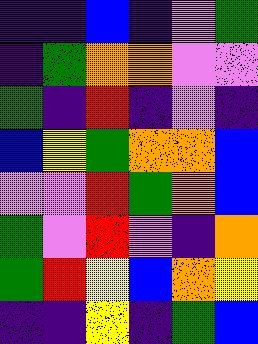[["indigo", "indigo", "blue", "indigo", "violet", "green"], ["indigo", "green", "orange", "orange", "violet", "violet"], ["green", "indigo", "red", "indigo", "violet", "indigo"], ["blue", "yellow", "green", "orange", "orange", "blue"], ["violet", "violet", "red", "green", "orange", "blue"], ["green", "violet", "red", "violet", "indigo", "orange"], ["green", "red", "yellow", "blue", "orange", "yellow"], ["indigo", "indigo", "yellow", "indigo", "green", "blue"]]